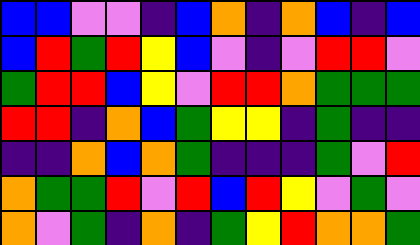[["blue", "blue", "violet", "violet", "indigo", "blue", "orange", "indigo", "orange", "blue", "indigo", "blue"], ["blue", "red", "green", "red", "yellow", "blue", "violet", "indigo", "violet", "red", "red", "violet"], ["green", "red", "red", "blue", "yellow", "violet", "red", "red", "orange", "green", "green", "green"], ["red", "red", "indigo", "orange", "blue", "green", "yellow", "yellow", "indigo", "green", "indigo", "indigo"], ["indigo", "indigo", "orange", "blue", "orange", "green", "indigo", "indigo", "indigo", "green", "violet", "red"], ["orange", "green", "green", "red", "violet", "red", "blue", "red", "yellow", "violet", "green", "violet"], ["orange", "violet", "green", "indigo", "orange", "indigo", "green", "yellow", "red", "orange", "orange", "green"]]